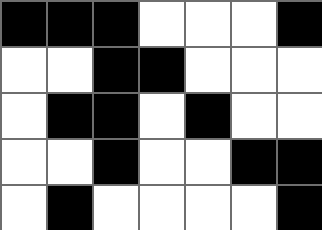[["black", "black", "black", "white", "white", "white", "black"], ["white", "white", "black", "black", "white", "white", "white"], ["white", "black", "black", "white", "black", "white", "white"], ["white", "white", "black", "white", "white", "black", "black"], ["white", "black", "white", "white", "white", "white", "black"]]